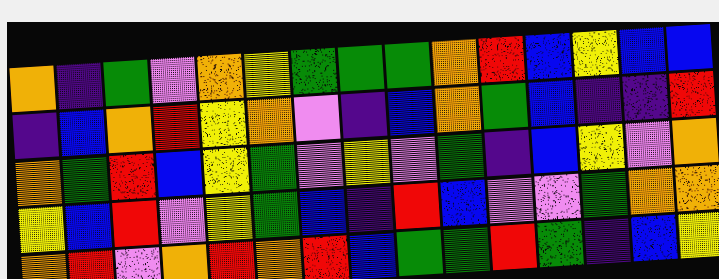[["orange", "indigo", "green", "violet", "orange", "yellow", "green", "green", "green", "orange", "red", "blue", "yellow", "blue", "blue"], ["indigo", "blue", "orange", "red", "yellow", "orange", "violet", "indigo", "blue", "orange", "green", "blue", "indigo", "indigo", "red"], ["orange", "green", "red", "blue", "yellow", "green", "violet", "yellow", "violet", "green", "indigo", "blue", "yellow", "violet", "orange"], ["yellow", "blue", "red", "violet", "yellow", "green", "blue", "indigo", "red", "blue", "violet", "violet", "green", "orange", "orange"], ["orange", "red", "violet", "orange", "red", "orange", "red", "blue", "green", "green", "red", "green", "indigo", "blue", "yellow"]]